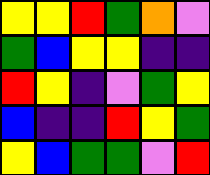[["yellow", "yellow", "red", "green", "orange", "violet"], ["green", "blue", "yellow", "yellow", "indigo", "indigo"], ["red", "yellow", "indigo", "violet", "green", "yellow"], ["blue", "indigo", "indigo", "red", "yellow", "green"], ["yellow", "blue", "green", "green", "violet", "red"]]